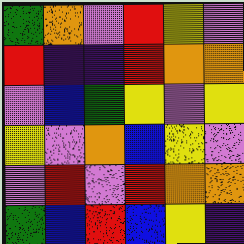[["green", "orange", "violet", "red", "yellow", "violet"], ["red", "indigo", "indigo", "red", "orange", "orange"], ["violet", "blue", "green", "yellow", "violet", "yellow"], ["yellow", "violet", "orange", "blue", "yellow", "violet"], ["violet", "red", "violet", "red", "orange", "orange"], ["green", "blue", "red", "blue", "yellow", "indigo"]]